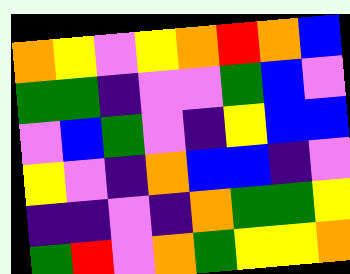[["orange", "yellow", "violet", "yellow", "orange", "red", "orange", "blue"], ["green", "green", "indigo", "violet", "violet", "green", "blue", "violet"], ["violet", "blue", "green", "violet", "indigo", "yellow", "blue", "blue"], ["yellow", "violet", "indigo", "orange", "blue", "blue", "indigo", "violet"], ["indigo", "indigo", "violet", "indigo", "orange", "green", "green", "yellow"], ["green", "red", "violet", "orange", "green", "yellow", "yellow", "orange"]]